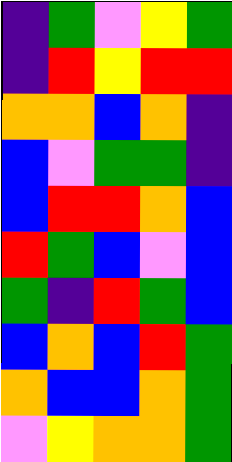[["indigo", "green", "violet", "yellow", "green"], ["indigo", "red", "yellow", "red", "red"], ["orange", "orange", "blue", "orange", "indigo"], ["blue", "violet", "green", "green", "indigo"], ["blue", "red", "red", "orange", "blue"], ["red", "green", "blue", "violet", "blue"], ["green", "indigo", "red", "green", "blue"], ["blue", "orange", "blue", "red", "green"], ["orange", "blue", "blue", "orange", "green"], ["violet", "yellow", "orange", "orange", "green"]]